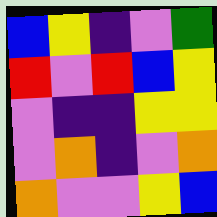[["blue", "yellow", "indigo", "violet", "green"], ["red", "violet", "red", "blue", "yellow"], ["violet", "indigo", "indigo", "yellow", "yellow"], ["violet", "orange", "indigo", "violet", "orange"], ["orange", "violet", "violet", "yellow", "blue"]]